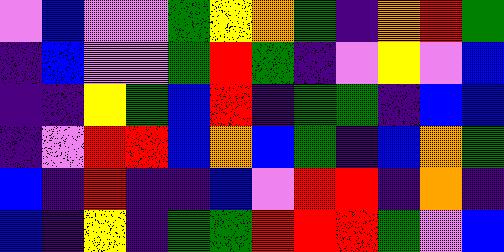[["violet", "blue", "violet", "violet", "green", "yellow", "orange", "green", "indigo", "orange", "red", "green"], ["indigo", "blue", "violet", "violet", "green", "red", "green", "indigo", "violet", "yellow", "violet", "blue"], ["indigo", "indigo", "yellow", "green", "blue", "red", "indigo", "green", "green", "indigo", "blue", "blue"], ["indigo", "violet", "red", "red", "blue", "orange", "blue", "green", "indigo", "blue", "orange", "green"], ["blue", "indigo", "red", "indigo", "indigo", "blue", "violet", "red", "red", "indigo", "orange", "indigo"], ["blue", "indigo", "yellow", "indigo", "green", "green", "red", "red", "red", "green", "violet", "blue"]]